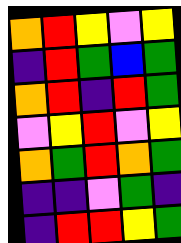[["orange", "red", "yellow", "violet", "yellow"], ["indigo", "red", "green", "blue", "green"], ["orange", "red", "indigo", "red", "green"], ["violet", "yellow", "red", "violet", "yellow"], ["orange", "green", "red", "orange", "green"], ["indigo", "indigo", "violet", "green", "indigo"], ["indigo", "red", "red", "yellow", "green"]]